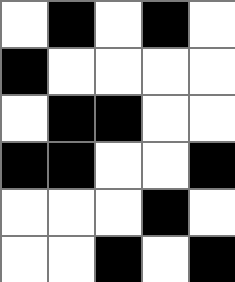[["white", "black", "white", "black", "white"], ["black", "white", "white", "white", "white"], ["white", "black", "black", "white", "white"], ["black", "black", "white", "white", "black"], ["white", "white", "white", "black", "white"], ["white", "white", "black", "white", "black"]]